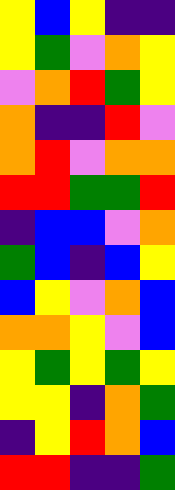[["yellow", "blue", "yellow", "indigo", "indigo"], ["yellow", "green", "violet", "orange", "yellow"], ["violet", "orange", "red", "green", "yellow"], ["orange", "indigo", "indigo", "red", "violet"], ["orange", "red", "violet", "orange", "orange"], ["red", "red", "green", "green", "red"], ["indigo", "blue", "blue", "violet", "orange"], ["green", "blue", "indigo", "blue", "yellow"], ["blue", "yellow", "violet", "orange", "blue"], ["orange", "orange", "yellow", "violet", "blue"], ["yellow", "green", "yellow", "green", "yellow"], ["yellow", "yellow", "indigo", "orange", "green"], ["indigo", "yellow", "red", "orange", "blue"], ["red", "red", "indigo", "indigo", "green"]]